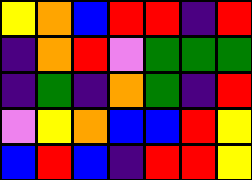[["yellow", "orange", "blue", "red", "red", "indigo", "red"], ["indigo", "orange", "red", "violet", "green", "green", "green"], ["indigo", "green", "indigo", "orange", "green", "indigo", "red"], ["violet", "yellow", "orange", "blue", "blue", "red", "yellow"], ["blue", "red", "blue", "indigo", "red", "red", "yellow"]]